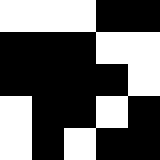[["white", "white", "white", "black", "black"], ["black", "black", "black", "white", "white"], ["black", "black", "black", "black", "white"], ["white", "black", "black", "white", "black"], ["white", "black", "white", "black", "black"]]